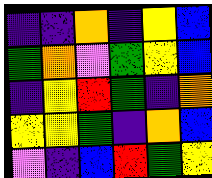[["indigo", "indigo", "orange", "indigo", "yellow", "blue"], ["green", "orange", "violet", "green", "yellow", "blue"], ["indigo", "yellow", "red", "green", "indigo", "orange"], ["yellow", "yellow", "green", "indigo", "orange", "blue"], ["violet", "indigo", "blue", "red", "green", "yellow"]]